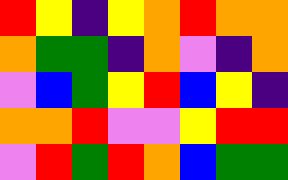[["red", "yellow", "indigo", "yellow", "orange", "red", "orange", "orange"], ["orange", "green", "green", "indigo", "orange", "violet", "indigo", "orange"], ["violet", "blue", "green", "yellow", "red", "blue", "yellow", "indigo"], ["orange", "orange", "red", "violet", "violet", "yellow", "red", "red"], ["violet", "red", "green", "red", "orange", "blue", "green", "green"]]